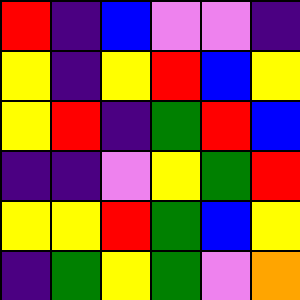[["red", "indigo", "blue", "violet", "violet", "indigo"], ["yellow", "indigo", "yellow", "red", "blue", "yellow"], ["yellow", "red", "indigo", "green", "red", "blue"], ["indigo", "indigo", "violet", "yellow", "green", "red"], ["yellow", "yellow", "red", "green", "blue", "yellow"], ["indigo", "green", "yellow", "green", "violet", "orange"]]